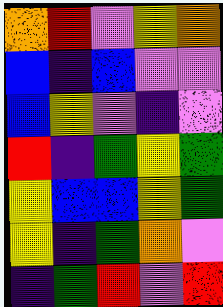[["orange", "red", "violet", "yellow", "orange"], ["blue", "indigo", "blue", "violet", "violet"], ["blue", "yellow", "violet", "indigo", "violet"], ["red", "indigo", "green", "yellow", "green"], ["yellow", "blue", "blue", "yellow", "green"], ["yellow", "indigo", "green", "orange", "violet"], ["indigo", "green", "red", "violet", "red"]]